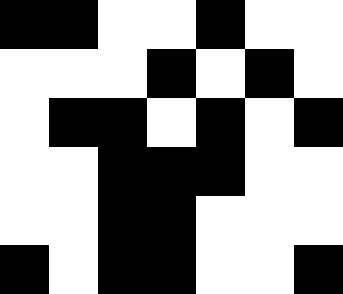[["black", "black", "white", "white", "black", "white", "white"], ["white", "white", "white", "black", "white", "black", "white"], ["white", "black", "black", "white", "black", "white", "black"], ["white", "white", "black", "black", "black", "white", "white"], ["white", "white", "black", "black", "white", "white", "white"], ["black", "white", "black", "black", "white", "white", "black"]]